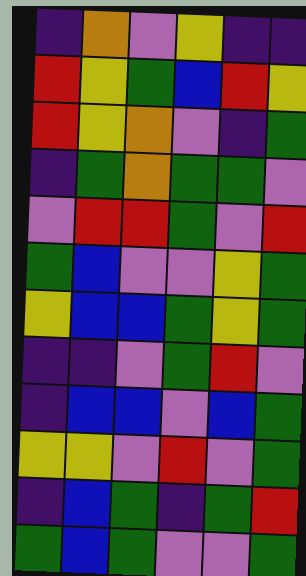[["indigo", "orange", "violet", "yellow", "indigo", "indigo"], ["red", "yellow", "green", "blue", "red", "yellow"], ["red", "yellow", "orange", "violet", "indigo", "green"], ["indigo", "green", "orange", "green", "green", "violet"], ["violet", "red", "red", "green", "violet", "red"], ["green", "blue", "violet", "violet", "yellow", "green"], ["yellow", "blue", "blue", "green", "yellow", "green"], ["indigo", "indigo", "violet", "green", "red", "violet"], ["indigo", "blue", "blue", "violet", "blue", "green"], ["yellow", "yellow", "violet", "red", "violet", "green"], ["indigo", "blue", "green", "indigo", "green", "red"], ["green", "blue", "green", "violet", "violet", "green"]]